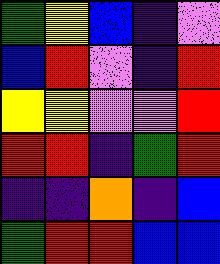[["green", "yellow", "blue", "indigo", "violet"], ["blue", "red", "violet", "indigo", "red"], ["yellow", "yellow", "violet", "violet", "red"], ["red", "red", "indigo", "green", "red"], ["indigo", "indigo", "orange", "indigo", "blue"], ["green", "red", "red", "blue", "blue"]]